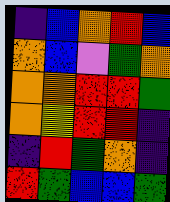[["indigo", "blue", "orange", "red", "blue"], ["orange", "blue", "violet", "green", "orange"], ["orange", "orange", "red", "red", "green"], ["orange", "yellow", "red", "red", "indigo"], ["indigo", "red", "green", "orange", "indigo"], ["red", "green", "blue", "blue", "green"]]